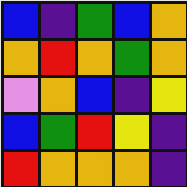[["blue", "indigo", "green", "blue", "orange"], ["orange", "red", "orange", "green", "orange"], ["violet", "orange", "blue", "indigo", "yellow"], ["blue", "green", "red", "yellow", "indigo"], ["red", "orange", "orange", "orange", "indigo"]]